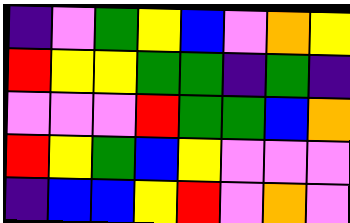[["indigo", "violet", "green", "yellow", "blue", "violet", "orange", "yellow"], ["red", "yellow", "yellow", "green", "green", "indigo", "green", "indigo"], ["violet", "violet", "violet", "red", "green", "green", "blue", "orange"], ["red", "yellow", "green", "blue", "yellow", "violet", "violet", "violet"], ["indigo", "blue", "blue", "yellow", "red", "violet", "orange", "violet"]]